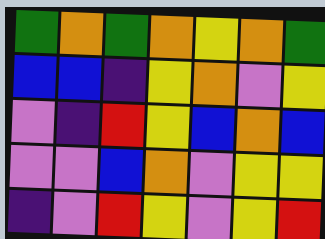[["green", "orange", "green", "orange", "yellow", "orange", "green"], ["blue", "blue", "indigo", "yellow", "orange", "violet", "yellow"], ["violet", "indigo", "red", "yellow", "blue", "orange", "blue"], ["violet", "violet", "blue", "orange", "violet", "yellow", "yellow"], ["indigo", "violet", "red", "yellow", "violet", "yellow", "red"]]